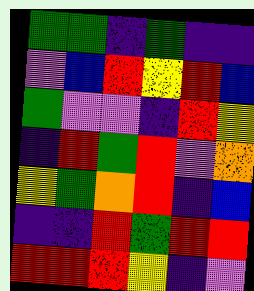[["green", "green", "indigo", "green", "indigo", "indigo"], ["violet", "blue", "red", "yellow", "red", "blue"], ["green", "violet", "violet", "indigo", "red", "yellow"], ["indigo", "red", "green", "red", "violet", "orange"], ["yellow", "green", "orange", "red", "indigo", "blue"], ["indigo", "indigo", "red", "green", "red", "red"], ["red", "red", "red", "yellow", "indigo", "violet"]]